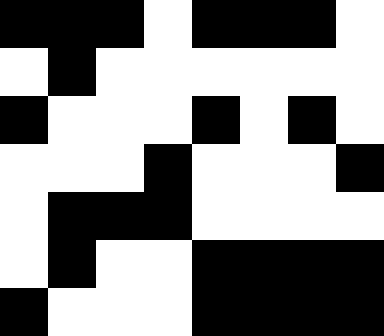[["black", "black", "black", "white", "black", "black", "black", "white"], ["white", "black", "white", "white", "white", "white", "white", "white"], ["black", "white", "white", "white", "black", "white", "black", "white"], ["white", "white", "white", "black", "white", "white", "white", "black"], ["white", "black", "black", "black", "white", "white", "white", "white"], ["white", "black", "white", "white", "black", "black", "black", "black"], ["black", "white", "white", "white", "black", "black", "black", "black"]]